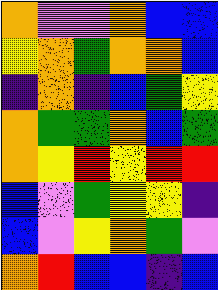[["orange", "violet", "violet", "orange", "blue", "blue"], ["yellow", "orange", "green", "orange", "orange", "blue"], ["indigo", "orange", "indigo", "blue", "green", "yellow"], ["orange", "green", "green", "orange", "blue", "green"], ["orange", "yellow", "red", "yellow", "red", "red"], ["blue", "violet", "green", "yellow", "yellow", "indigo"], ["blue", "violet", "yellow", "orange", "green", "violet"], ["orange", "red", "blue", "blue", "indigo", "blue"]]